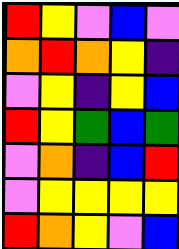[["red", "yellow", "violet", "blue", "violet"], ["orange", "red", "orange", "yellow", "indigo"], ["violet", "yellow", "indigo", "yellow", "blue"], ["red", "yellow", "green", "blue", "green"], ["violet", "orange", "indigo", "blue", "red"], ["violet", "yellow", "yellow", "yellow", "yellow"], ["red", "orange", "yellow", "violet", "blue"]]